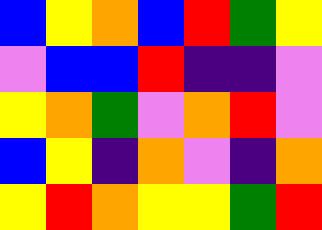[["blue", "yellow", "orange", "blue", "red", "green", "yellow"], ["violet", "blue", "blue", "red", "indigo", "indigo", "violet"], ["yellow", "orange", "green", "violet", "orange", "red", "violet"], ["blue", "yellow", "indigo", "orange", "violet", "indigo", "orange"], ["yellow", "red", "orange", "yellow", "yellow", "green", "red"]]